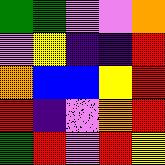[["green", "green", "violet", "violet", "orange"], ["violet", "yellow", "indigo", "indigo", "red"], ["orange", "blue", "blue", "yellow", "red"], ["red", "indigo", "violet", "orange", "red"], ["green", "red", "violet", "red", "yellow"]]